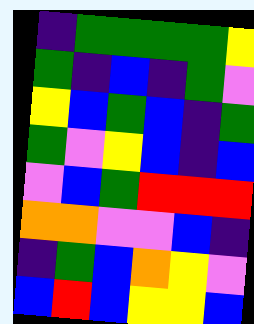[["indigo", "green", "green", "green", "green", "yellow"], ["green", "indigo", "blue", "indigo", "green", "violet"], ["yellow", "blue", "green", "blue", "indigo", "green"], ["green", "violet", "yellow", "blue", "indigo", "blue"], ["violet", "blue", "green", "red", "red", "red"], ["orange", "orange", "violet", "violet", "blue", "indigo"], ["indigo", "green", "blue", "orange", "yellow", "violet"], ["blue", "red", "blue", "yellow", "yellow", "blue"]]